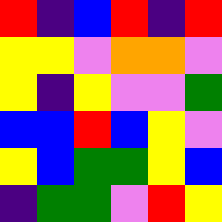[["red", "indigo", "blue", "red", "indigo", "red"], ["yellow", "yellow", "violet", "orange", "orange", "violet"], ["yellow", "indigo", "yellow", "violet", "violet", "green"], ["blue", "blue", "red", "blue", "yellow", "violet"], ["yellow", "blue", "green", "green", "yellow", "blue"], ["indigo", "green", "green", "violet", "red", "yellow"]]